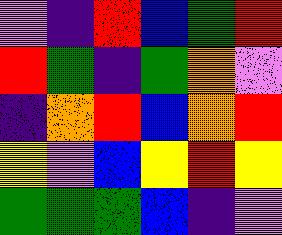[["violet", "indigo", "red", "blue", "green", "red"], ["red", "green", "indigo", "green", "orange", "violet"], ["indigo", "orange", "red", "blue", "orange", "red"], ["yellow", "violet", "blue", "yellow", "red", "yellow"], ["green", "green", "green", "blue", "indigo", "violet"]]